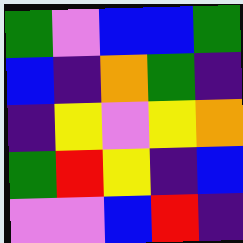[["green", "violet", "blue", "blue", "green"], ["blue", "indigo", "orange", "green", "indigo"], ["indigo", "yellow", "violet", "yellow", "orange"], ["green", "red", "yellow", "indigo", "blue"], ["violet", "violet", "blue", "red", "indigo"]]